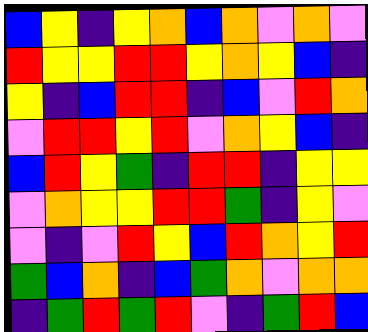[["blue", "yellow", "indigo", "yellow", "orange", "blue", "orange", "violet", "orange", "violet"], ["red", "yellow", "yellow", "red", "red", "yellow", "orange", "yellow", "blue", "indigo"], ["yellow", "indigo", "blue", "red", "red", "indigo", "blue", "violet", "red", "orange"], ["violet", "red", "red", "yellow", "red", "violet", "orange", "yellow", "blue", "indigo"], ["blue", "red", "yellow", "green", "indigo", "red", "red", "indigo", "yellow", "yellow"], ["violet", "orange", "yellow", "yellow", "red", "red", "green", "indigo", "yellow", "violet"], ["violet", "indigo", "violet", "red", "yellow", "blue", "red", "orange", "yellow", "red"], ["green", "blue", "orange", "indigo", "blue", "green", "orange", "violet", "orange", "orange"], ["indigo", "green", "red", "green", "red", "violet", "indigo", "green", "red", "blue"]]